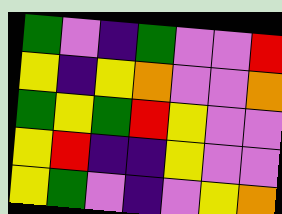[["green", "violet", "indigo", "green", "violet", "violet", "red"], ["yellow", "indigo", "yellow", "orange", "violet", "violet", "orange"], ["green", "yellow", "green", "red", "yellow", "violet", "violet"], ["yellow", "red", "indigo", "indigo", "yellow", "violet", "violet"], ["yellow", "green", "violet", "indigo", "violet", "yellow", "orange"]]